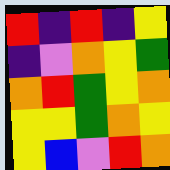[["red", "indigo", "red", "indigo", "yellow"], ["indigo", "violet", "orange", "yellow", "green"], ["orange", "red", "green", "yellow", "orange"], ["yellow", "yellow", "green", "orange", "yellow"], ["yellow", "blue", "violet", "red", "orange"]]